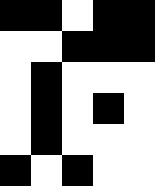[["black", "black", "white", "black", "black"], ["white", "white", "black", "black", "black"], ["white", "black", "white", "white", "white"], ["white", "black", "white", "black", "white"], ["white", "black", "white", "white", "white"], ["black", "white", "black", "white", "white"]]